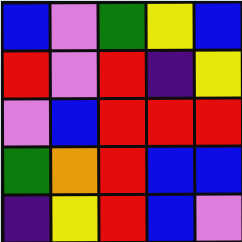[["blue", "violet", "green", "yellow", "blue"], ["red", "violet", "red", "indigo", "yellow"], ["violet", "blue", "red", "red", "red"], ["green", "orange", "red", "blue", "blue"], ["indigo", "yellow", "red", "blue", "violet"]]